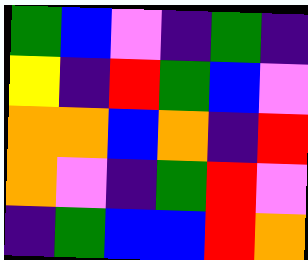[["green", "blue", "violet", "indigo", "green", "indigo"], ["yellow", "indigo", "red", "green", "blue", "violet"], ["orange", "orange", "blue", "orange", "indigo", "red"], ["orange", "violet", "indigo", "green", "red", "violet"], ["indigo", "green", "blue", "blue", "red", "orange"]]